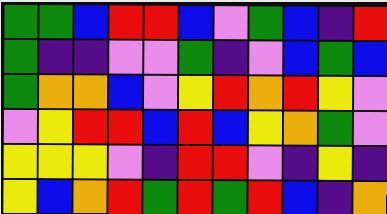[["green", "green", "blue", "red", "red", "blue", "violet", "green", "blue", "indigo", "red"], ["green", "indigo", "indigo", "violet", "violet", "green", "indigo", "violet", "blue", "green", "blue"], ["green", "orange", "orange", "blue", "violet", "yellow", "red", "orange", "red", "yellow", "violet"], ["violet", "yellow", "red", "red", "blue", "red", "blue", "yellow", "orange", "green", "violet"], ["yellow", "yellow", "yellow", "violet", "indigo", "red", "red", "violet", "indigo", "yellow", "indigo"], ["yellow", "blue", "orange", "red", "green", "red", "green", "red", "blue", "indigo", "orange"]]